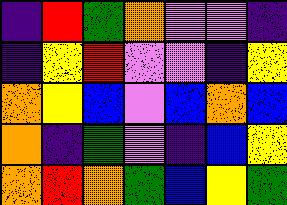[["indigo", "red", "green", "orange", "violet", "violet", "indigo"], ["indigo", "yellow", "red", "violet", "violet", "indigo", "yellow"], ["orange", "yellow", "blue", "violet", "blue", "orange", "blue"], ["orange", "indigo", "green", "violet", "indigo", "blue", "yellow"], ["orange", "red", "orange", "green", "blue", "yellow", "green"]]